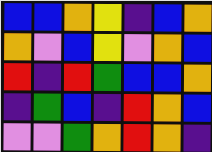[["blue", "blue", "orange", "yellow", "indigo", "blue", "orange"], ["orange", "violet", "blue", "yellow", "violet", "orange", "blue"], ["red", "indigo", "red", "green", "blue", "blue", "orange"], ["indigo", "green", "blue", "indigo", "red", "orange", "blue"], ["violet", "violet", "green", "orange", "red", "orange", "indigo"]]